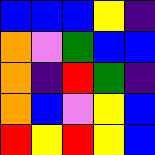[["blue", "blue", "blue", "yellow", "indigo"], ["orange", "violet", "green", "blue", "blue"], ["orange", "indigo", "red", "green", "indigo"], ["orange", "blue", "violet", "yellow", "blue"], ["red", "yellow", "red", "yellow", "blue"]]